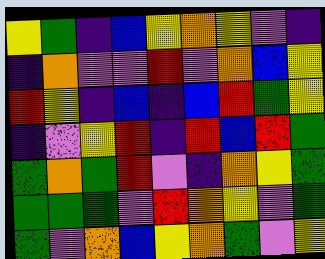[["yellow", "green", "indigo", "blue", "yellow", "orange", "yellow", "violet", "indigo"], ["indigo", "orange", "violet", "violet", "red", "violet", "orange", "blue", "yellow"], ["red", "yellow", "indigo", "blue", "indigo", "blue", "red", "green", "yellow"], ["indigo", "violet", "yellow", "red", "indigo", "red", "blue", "red", "green"], ["green", "orange", "green", "red", "violet", "indigo", "orange", "yellow", "green"], ["green", "green", "green", "violet", "red", "orange", "yellow", "violet", "green"], ["green", "violet", "orange", "blue", "yellow", "orange", "green", "violet", "yellow"]]